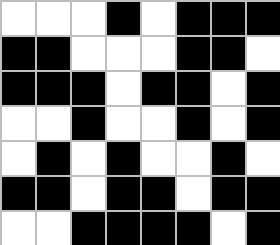[["white", "white", "white", "black", "white", "black", "black", "black"], ["black", "black", "white", "white", "white", "black", "black", "white"], ["black", "black", "black", "white", "black", "black", "white", "black"], ["white", "white", "black", "white", "white", "black", "white", "black"], ["white", "black", "white", "black", "white", "white", "black", "white"], ["black", "black", "white", "black", "black", "white", "black", "black"], ["white", "white", "black", "black", "black", "black", "white", "black"]]